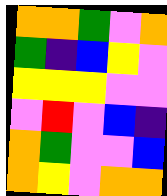[["orange", "orange", "green", "violet", "orange"], ["green", "indigo", "blue", "yellow", "violet"], ["yellow", "yellow", "yellow", "violet", "violet"], ["violet", "red", "violet", "blue", "indigo"], ["orange", "green", "violet", "violet", "blue"], ["orange", "yellow", "violet", "orange", "orange"]]